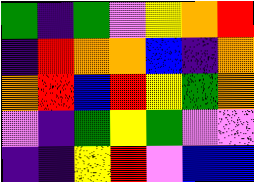[["green", "indigo", "green", "violet", "yellow", "orange", "red"], ["indigo", "red", "orange", "orange", "blue", "indigo", "orange"], ["orange", "red", "blue", "red", "yellow", "green", "orange"], ["violet", "indigo", "green", "yellow", "green", "violet", "violet"], ["indigo", "indigo", "yellow", "red", "violet", "blue", "blue"]]